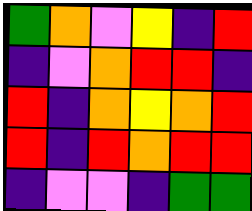[["green", "orange", "violet", "yellow", "indigo", "red"], ["indigo", "violet", "orange", "red", "red", "indigo"], ["red", "indigo", "orange", "yellow", "orange", "red"], ["red", "indigo", "red", "orange", "red", "red"], ["indigo", "violet", "violet", "indigo", "green", "green"]]